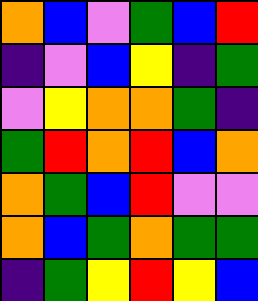[["orange", "blue", "violet", "green", "blue", "red"], ["indigo", "violet", "blue", "yellow", "indigo", "green"], ["violet", "yellow", "orange", "orange", "green", "indigo"], ["green", "red", "orange", "red", "blue", "orange"], ["orange", "green", "blue", "red", "violet", "violet"], ["orange", "blue", "green", "orange", "green", "green"], ["indigo", "green", "yellow", "red", "yellow", "blue"]]